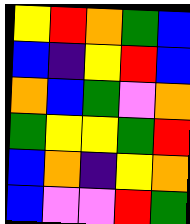[["yellow", "red", "orange", "green", "blue"], ["blue", "indigo", "yellow", "red", "blue"], ["orange", "blue", "green", "violet", "orange"], ["green", "yellow", "yellow", "green", "red"], ["blue", "orange", "indigo", "yellow", "orange"], ["blue", "violet", "violet", "red", "green"]]